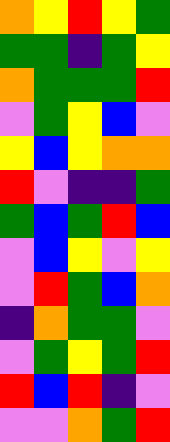[["orange", "yellow", "red", "yellow", "green"], ["green", "green", "indigo", "green", "yellow"], ["orange", "green", "green", "green", "red"], ["violet", "green", "yellow", "blue", "violet"], ["yellow", "blue", "yellow", "orange", "orange"], ["red", "violet", "indigo", "indigo", "green"], ["green", "blue", "green", "red", "blue"], ["violet", "blue", "yellow", "violet", "yellow"], ["violet", "red", "green", "blue", "orange"], ["indigo", "orange", "green", "green", "violet"], ["violet", "green", "yellow", "green", "red"], ["red", "blue", "red", "indigo", "violet"], ["violet", "violet", "orange", "green", "red"]]